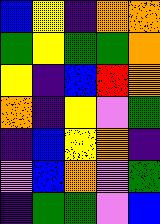[["blue", "yellow", "indigo", "orange", "orange"], ["green", "yellow", "green", "green", "orange"], ["yellow", "indigo", "blue", "red", "orange"], ["orange", "indigo", "yellow", "violet", "green"], ["indigo", "blue", "yellow", "orange", "indigo"], ["violet", "blue", "orange", "violet", "green"], ["indigo", "green", "green", "violet", "blue"]]